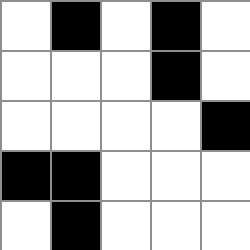[["white", "black", "white", "black", "white"], ["white", "white", "white", "black", "white"], ["white", "white", "white", "white", "black"], ["black", "black", "white", "white", "white"], ["white", "black", "white", "white", "white"]]